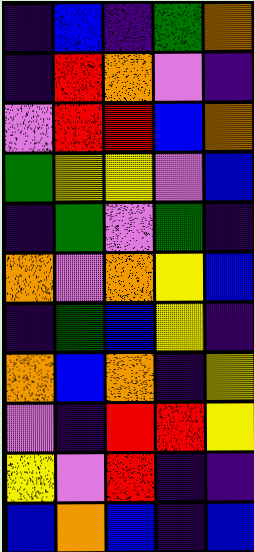[["indigo", "blue", "indigo", "green", "orange"], ["indigo", "red", "orange", "violet", "indigo"], ["violet", "red", "red", "blue", "orange"], ["green", "yellow", "yellow", "violet", "blue"], ["indigo", "green", "violet", "green", "indigo"], ["orange", "violet", "orange", "yellow", "blue"], ["indigo", "green", "blue", "yellow", "indigo"], ["orange", "blue", "orange", "indigo", "yellow"], ["violet", "indigo", "red", "red", "yellow"], ["yellow", "violet", "red", "indigo", "indigo"], ["blue", "orange", "blue", "indigo", "blue"]]